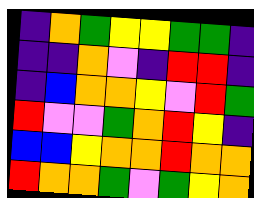[["indigo", "orange", "green", "yellow", "yellow", "green", "green", "indigo"], ["indigo", "indigo", "orange", "violet", "indigo", "red", "red", "indigo"], ["indigo", "blue", "orange", "orange", "yellow", "violet", "red", "green"], ["red", "violet", "violet", "green", "orange", "red", "yellow", "indigo"], ["blue", "blue", "yellow", "orange", "orange", "red", "orange", "orange"], ["red", "orange", "orange", "green", "violet", "green", "yellow", "orange"]]